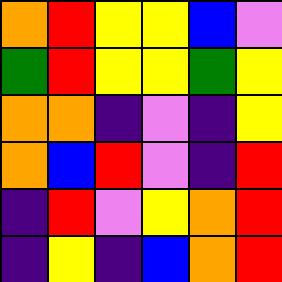[["orange", "red", "yellow", "yellow", "blue", "violet"], ["green", "red", "yellow", "yellow", "green", "yellow"], ["orange", "orange", "indigo", "violet", "indigo", "yellow"], ["orange", "blue", "red", "violet", "indigo", "red"], ["indigo", "red", "violet", "yellow", "orange", "red"], ["indigo", "yellow", "indigo", "blue", "orange", "red"]]